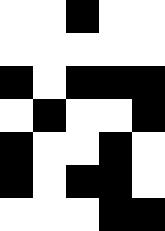[["white", "white", "black", "white", "white"], ["white", "white", "white", "white", "white"], ["black", "white", "black", "black", "black"], ["white", "black", "white", "white", "black"], ["black", "white", "white", "black", "white"], ["black", "white", "black", "black", "white"], ["white", "white", "white", "black", "black"]]